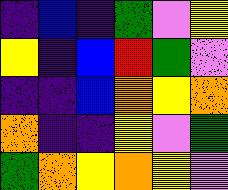[["indigo", "blue", "indigo", "green", "violet", "yellow"], ["yellow", "indigo", "blue", "red", "green", "violet"], ["indigo", "indigo", "blue", "orange", "yellow", "orange"], ["orange", "indigo", "indigo", "yellow", "violet", "green"], ["green", "orange", "yellow", "orange", "yellow", "violet"]]